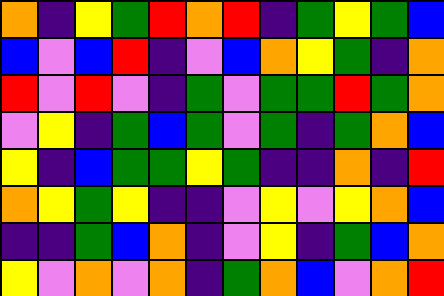[["orange", "indigo", "yellow", "green", "red", "orange", "red", "indigo", "green", "yellow", "green", "blue"], ["blue", "violet", "blue", "red", "indigo", "violet", "blue", "orange", "yellow", "green", "indigo", "orange"], ["red", "violet", "red", "violet", "indigo", "green", "violet", "green", "green", "red", "green", "orange"], ["violet", "yellow", "indigo", "green", "blue", "green", "violet", "green", "indigo", "green", "orange", "blue"], ["yellow", "indigo", "blue", "green", "green", "yellow", "green", "indigo", "indigo", "orange", "indigo", "red"], ["orange", "yellow", "green", "yellow", "indigo", "indigo", "violet", "yellow", "violet", "yellow", "orange", "blue"], ["indigo", "indigo", "green", "blue", "orange", "indigo", "violet", "yellow", "indigo", "green", "blue", "orange"], ["yellow", "violet", "orange", "violet", "orange", "indigo", "green", "orange", "blue", "violet", "orange", "red"]]